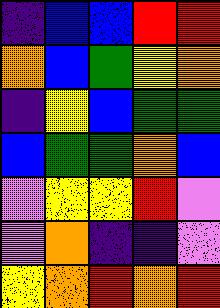[["indigo", "blue", "blue", "red", "red"], ["orange", "blue", "green", "yellow", "orange"], ["indigo", "yellow", "blue", "green", "green"], ["blue", "green", "green", "orange", "blue"], ["violet", "yellow", "yellow", "red", "violet"], ["violet", "orange", "indigo", "indigo", "violet"], ["yellow", "orange", "red", "orange", "red"]]